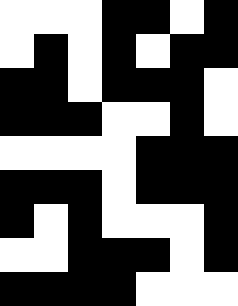[["white", "white", "white", "black", "black", "white", "black"], ["white", "black", "white", "black", "white", "black", "black"], ["black", "black", "white", "black", "black", "black", "white"], ["black", "black", "black", "white", "white", "black", "white"], ["white", "white", "white", "white", "black", "black", "black"], ["black", "black", "black", "white", "black", "black", "black"], ["black", "white", "black", "white", "white", "white", "black"], ["white", "white", "black", "black", "black", "white", "black"], ["black", "black", "black", "black", "white", "white", "white"]]